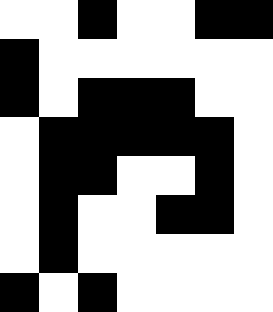[["white", "white", "black", "white", "white", "black", "black"], ["black", "white", "white", "white", "white", "white", "white"], ["black", "white", "black", "black", "black", "white", "white"], ["white", "black", "black", "black", "black", "black", "white"], ["white", "black", "black", "white", "white", "black", "white"], ["white", "black", "white", "white", "black", "black", "white"], ["white", "black", "white", "white", "white", "white", "white"], ["black", "white", "black", "white", "white", "white", "white"]]